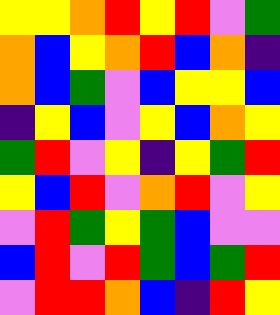[["yellow", "yellow", "orange", "red", "yellow", "red", "violet", "green"], ["orange", "blue", "yellow", "orange", "red", "blue", "orange", "indigo"], ["orange", "blue", "green", "violet", "blue", "yellow", "yellow", "blue"], ["indigo", "yellow", "blue", "violet", "yellow", "blue", "orange", "yellow"], ["green", "red", "violet", "yellow", "indigo", "yellow", "green", "red"], ["yellow", "blue", "red", "violet", "orange", "red", "violet", "yellow"], ["violet", "red", "green", "yellow", "green", "blue", "violet", "violet"], ["blue", "red", "violet", "red", "green", "blue", "green", "red"], ["violet", "red", "red", "orange", "blue", "indigo", "red", "yellow"]]